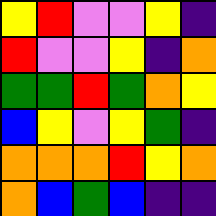[["yellow", "red", "violet", "violet", "yellow", "indigo"], ["red", "violet", "violet", "yellow", "indigo", "orange"], ["green", "green", "red", "green", "orange", "yellow"], ["blue", "yellow", "violet", "yellow", "green", "indigo"], ["orange", "orange", "orange", "red", "yellow", "orange"], ["orange", "blue", "green", "blue", "indigo", "indigo"]]